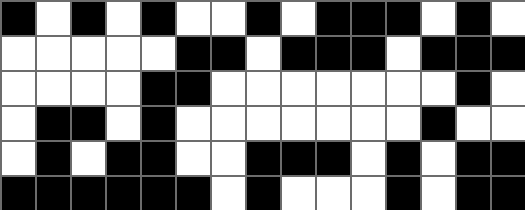[["black", "white", "black", "white", "black", "white", "white", "black", "white", "black", "black", "black", "white", "black", "white"], ["white", "white", "white", "white", "white", "black", "black", "white", "black", "black", "black", "white", "black", "black", "black"], ["white", "white", "white", "white", "black", "black", "white", "white", "white", "white", "white", "white", "white", "black", "white"], ["white", "black", "black", "white", "black", "white", "white", "white", "white", "white", "white", "white", "black", "white", "white"], ["white", "black", "white", "black", "black", "white", "white", "black", "black", "black", "white", "black", "white", "black", "black"], ["black", "black", "black", "black", "black", "black", "white", "black", "white", "white", "white", "black", "white", "black", "black"]]